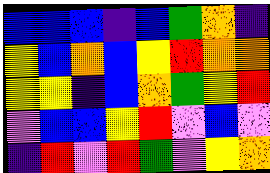[["blue", "blue", "blue", "indigo", "blue", "green", "orange", "indigo"], ["yellow", "blue", "orange", "blue", "yellow", "red", "orange", "orange"], ["yellow", "yellow", "indigo", "blue", "orange", "green", "yellow", "red"], ["violet", "blue", "blue", "yellow", "red", "violet", "blue", "violet"], ["indigo", "red", "violet", "red", "green", "violet", "yellow", "orange"]]